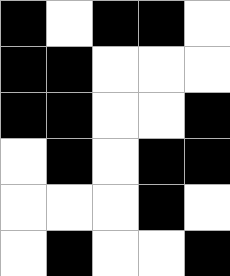[["black", "white", "black", "black", "white"], ["black", "black", "white", "white", "white"], ["black", "black", "white", "white", "black"], ["white", "black", "white", "black", "black"], ["white", "white", "white", "black", "white"], ["white", "black", "white", "white", "black"]]